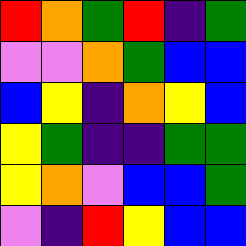[["red", "orange", "green", "red", "indigo", "green"], ["violet", "violet", "orange", "green", "blue", "blue"], ["blue", "yellow", "indigo", "orange", "yellow", "blue"], ["yellow", "green", "indigo", "indigo", "green", "green"], ["yellow", "orange", "violet", "blue", "blue", "green"], ["violet", "indigo", "red", "yellow", "blue", "blue"]]